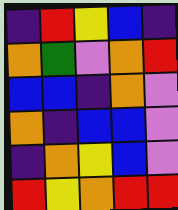[["indigo", "red", "yellow", "blue", "indigo"], ["orange", "green", "violet", "orange", "red"], ["blue", "blue", "indigo", "orange", "violet"], ["orange", "indigo", "blue", "blue", "violet"], ["indigo", "orange", "yellow", "blue", "violet"], ["red", "yellow", "orange", "red", "red"]]